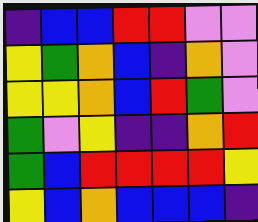[["indigo", "blue", "blue", "red", "red", "violet", "violet"], ["yellow", "green", "orange", "blue", "indigo", "orange", "violet"], ["yellow", "yellow", "orange", "blue", "red", "green", "violet"], ["green", "violet", "yellow", "indigo", "indigo", "orange", "red"], ["green", "blue", "red", "red", "red", "red", "yellow"], ["yellow", "blue", "orange", "blue", "blue", "blue", "indigo"]]